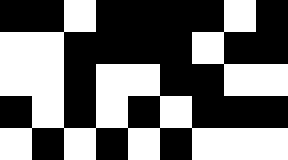[["black", "black", "white", "black", "black", "black", "black", "white", "black"], ["white", "white", "black", "black", "black", "black", "white", "black", "black"], ["white", "white", "black", "white", "white", "black", "black", "white", "white"], ["black", "white", "black", "white", "black", "white", "black", "black", "black"], ["white", "black", "white", "black", "white", "black", "white", "white", "white"]]